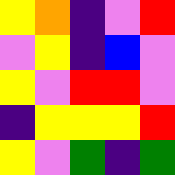[["yellow", "orange", "indigo", "violet", "red"], ["violet", "yellow", "indigo", "blue", "violet"], ["yellow", "violet", "red", "red", "violet"], ["indigo", "yellow", "yellow", "yellow", "red"], ["yellow", "violet", "green", "indigo", "green"]]